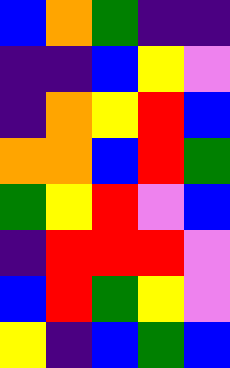[["blue", "orange", "green", "indigo", "indigo"], ["indigo", "indigo", "blue", "yellow", "violet"], ["indigo", "orange", "yellow", "red", "blue"], ["orange", "orange", "blue", "red", "green"], ["green", "yellow", "red", "violet", "blue"], ["indigo", "red", "red", "red", "violet"], ["blue", "red", "green", "yellow", "violet"], ["yellow", "indigo", "blue", "green", "blue"]]